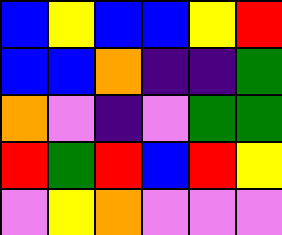[["blue", "yellow", "blue", "blue", "yellow", "red"], ["blue", "blue", "orange", "indigo", "indigo", "green"], ["orange", "violet", "indigo", "violet", "green", "green"], ["red", "green", "red", "blue", "red", "yellow"], ["violet", "yellow", "orange", "violet", "violet", "violet"]]